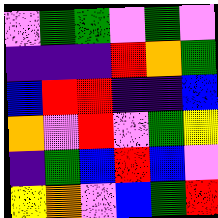[["violet", "green", "green", "violet", "green", "violet"], ["indigo", "indigo", "indigo", "red", "orange", "green"], ["blue", "red", "red", "indigo", "indigo", "blue"], ["orange", "violet", "red", "violet", "green", "yellow"], ["indigo", "green", "blue", "red", "blue", "violet"], ["yellow", "orange", "violet", "blue", "green", "red"]]